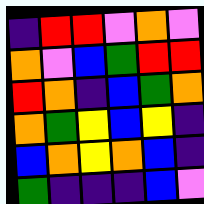[["indigo", "red", "red", "violet", "orange", "violet"], ["orange", "violet", "blue", "green", "red", "red"], ["red", "orange", "indigo", "blue", "green", "orange"], ["orange", "green", "yellow", "blue", "yellow", "indigo"], ["blue", "orange", "yellow", "orange", "blue", "indigo"], ["green", "indigo", "indigo", "indigo", "blue", "violet"]]